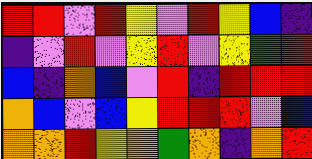[["red", "red", "violet", "red", "yellow", "violet", "red", "yellow", "blue", "indigo"], ["indigo", "violet", "red", "violet", "yellow", "red", "violet", "yellow", "green", "red"], ["blue", "indigo", "orange", "blue", "violet", "red", "indigo", "red", "red", "red"], ["orange", "blue", "violet", "blue", "yellow", "red", "red", "red", "violet", "blue"], ["orange", "orange", "red", "yellow", "orange", "green", "orange", "indigo", "orange", "red"]]